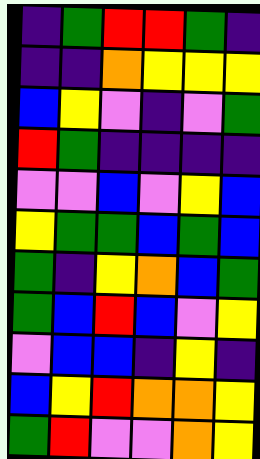[["indigo", "green", "red", "red", "green", "indigo"], ["indigo", "indigo", "orange", "yellow", "yellow", "yellow"], ["blue", "yellow", "violet", "indigo", "violet", "green"], ["red", "green", "indigo", "indigo", "indigo", "indigo"], ["violet", "violet", "blue", "violet", "yellow", "blue"], ["yellow", "green", "green", "blue", "green", "blue"], ["green", "indigo", "yellow", "orange", "blue", "green"], ["green", "blue", "red", "blue", "violet", "yellow"], ["violet", "blue", "blue", "indigo", "yellow", "indigo"], ["blue", "yellow", "red", "orange", "orange", "yellow"], ["green", "red", "violet", "violet", "orange", "yellow"]]